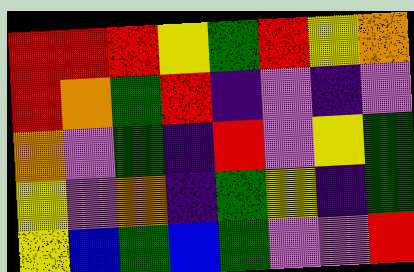[["red", "red", "red", "yellow", "green", "red", "yellow", "orange"], ["red", "orange", "green", "red", "indigo", "violet", "indigo", "violet"], ["orange", "violet", "green", "indigo", "red", "violet", "yellow", "green"], ["yellow", "violet", "orange", "indigo", "green", "yellow", "indigo", "green"], ["yellow", "blue", "green", "blue", "green", "violet", "violet", "red"]]